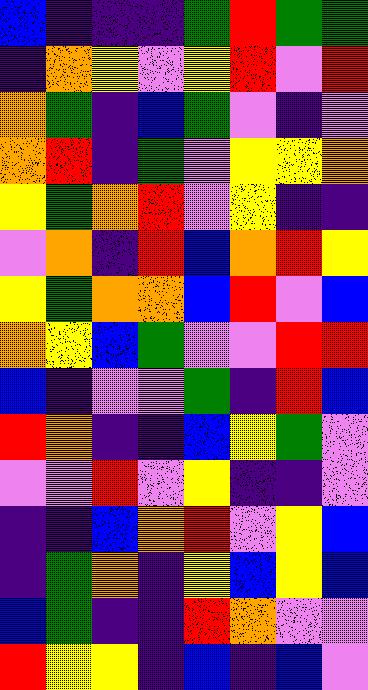[["blue", "indigo", "indigo", "indigo", "green", "red", "green", "green"], ["indigo", "orange", "yellow", "violet", "yellow", "red", "violet", "red"], ["orange", "green", "indigo", "blue", "green", "violet", "indigo", "violet"], ["orange", "red", "indigo", "green", "violet", "yellow", "yellow", "orange"], ["yellow", "green", "orange", "red", "violet", "yellow", "indigo", "indigo"], ["violet", "orange", "indigo", "red", "blue", "orange", "red", "yellow"], ["yellow", "green", "orange", "orange", "blue", "red", "violet", "blue"], ["orange", "yellow", "blue", "green", "violet", "violet", "red", "red"], ["blue", "indigo", "violet", "violet", "green", "indigo", "red", "blue"], ["red", "orange", "indigo", "indigo", "blue", "yellow", "green", "violet"], ["violet", "violet", "red", "violet", "yellow", "indigo", "indigo", "violet"], ["indigo", "indigo", "blue", "orange", "red", "violet", "yellow", "blue"], ["indigo", "green", "orange", "indigo", "yellow", "blue", "yellow", "blue"], ["blue", "green", "indigo", "indigo", "red", "orange", "violet", "violet"], ["red", "yellow", "yellow", "indigo", "blue", "indigo", "blue", "violet"]]